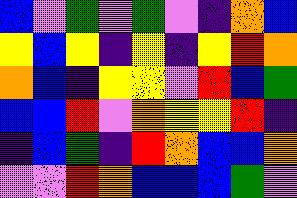[["blue", "violet", "green", "violet", "green", "violet", "indigo", "orange", "blue"], ["yellow", "blue", "yellow", "indigo", "yellow", "indigo", "yellow", "red", "orange"], ["orange", "blue", "indigo", "yellow", "yellow", "violet", "red", "blue", "green"], ["blue", "blue", "red", "violet", "orange", "yellow", "yellow", "red", "indigo"], ["indigo", "blue", "green", "indigo", "red", "orange", "blue", "blue", "orange"], ["violet", "violet", "red", "orange", "blue", "blue", "blue", "green", "violet"]]